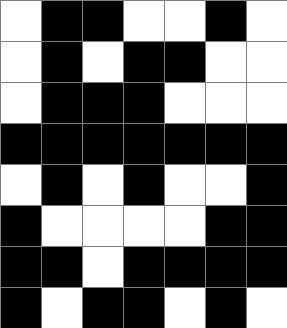[["white", "black", "black", "white", "white", "black", "white"], ["white", "black", "white", "black", "black", "white", "white"], ["white", "black", "black", "black", "white", "white", "white"], ["black", "black", "black", "black", "black", "black", "black"], ["white", "black", "white", "black", "white", "white", "black"], ["black", "white", "white", "white", "white", "black", "black"], ["black", "black", "white", "black", "black", "black", "black"], ["black", "white", "black", "black", "white", "black", "white"]]